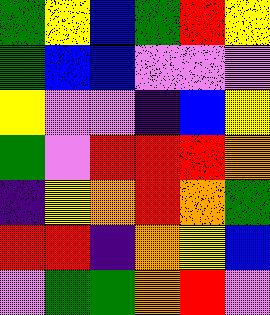[["green", "yellow", "blue", "green", "red", "yellow"], ["green", "blue", "blue", "violet", "violet", "violet"], ["yellow", "violet", "violet", "indigo", "blue", "yellow"], ["green", "violet", "red", "red", "red", "orange"], ["indigo", "yellow", "orange", "red", "orange", "green"], ["red", "red", "indigo", "orange", "yellow", "blue"], ["violet", "green", "green", "orange", "red", "violet"]]